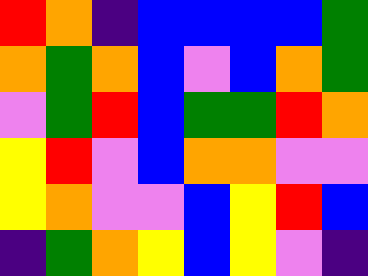[["red", "orange", "indigo", "blue", "blue", "blue", "blue", "green"], ["orange", "green", "orange", "blue", "violet", "blue", "orange", "green"], ["violet", "green", "red", "blue", "green", "green", "red", "orange"], ["yellow", "red", "violet", "blue", "orange", "orange", "violet", "violet"], ["yellow", "orange", "violet", "violet", "blue", "yellow", "red", "blue"], ["indigo", "green", "orange", "yellow", "blue", "yellow", "violet", "indigo"]]